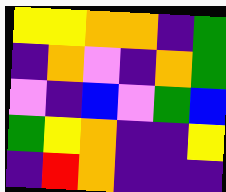[["yellow", "yellow", "orange", "orange", "indigo", "green"], ["indigo", "orange", "violet", "indigo", "orange", "green"], ["violet", "indigo", "blue", "violet", "green", "blue"], ["green", "yellow", "orange", "indigo", "indigo", "yellow"], ["indigo", "red", "orange", "indigo", "indigo", "indigo"]]